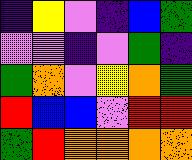[["indigo", "yellow", "violet", "indigo", "blue", "green"], ["violet", "violet", "indigo", "violet", "green", "indigo"], ["green", "orange", "violet", "yellow", "orange", "green"], ["red", "blue", "blue", "violet", "red", "red"], ["green", "red", "orange", "orange", "orange", "orange"]]